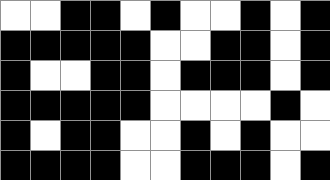[["white", "white", "black", "black", "white", "black", "white", "white", "black", "white", "black"], ["black", "black", "black", "black", "black", "white", "white", "black", "black", "white", "black"], ["black", "white", "white", "black", "black", "white", "black", "black", "black", "white", "black"], ["black", "black", "black", "black", "black", "white", "white", "white", "white", "black", "white"], ["black", "white", "black", "black", "white", "white", "black", "white", "black", "white", "white"], ["black", "black", "black", "black", "white", "white", "black", "black", "black", "white", "black"]]